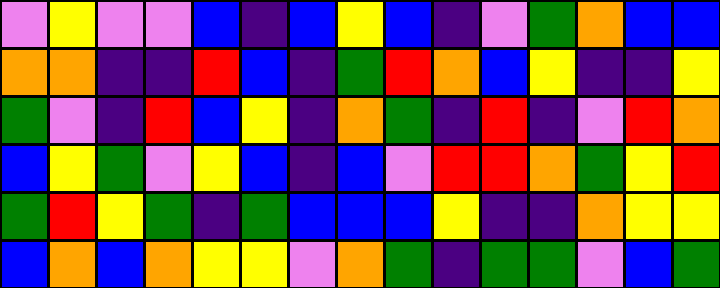[["violet", "yellow", "violet", "violet", "blue", "indigo", "blue", "yellow", "blue", "indigo", "violet", "green", "orange", "blue", "blue"], ["orange", "orange", "indigo", "indigo", "red", "blue", "indigo", "green", "red", "orange", "blue", "yellow", "indigo", "indigo", "yellow"], ["green", "violet", "indigo", "red", "blue", "yellow", "indigo", "orange", "green", "indigo", "red", "indigo", "violet", "red", "orange"], ["blue", "yellow", "green", "violet", "yellow", "blue", "indigo", "blue", "violet", "red", "red", "orange", "green", "yellow", "red"], ["green", "red", "yellow", "green", "indigo", "green", "blue", "blue", "blue", "yellow", "indigo", "indigo", "orange", "yellow", "yellow"], ["blue", "orange", "blue", "orange", "yellow", "yellow", "violet", "orange", "green", "indigo", "green", "green", "violet", "blue", "green"]]